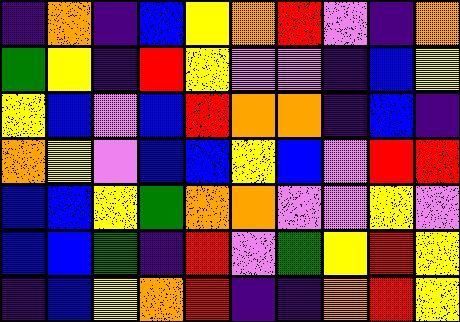[["indigo", "orange", "indigo", "blue", "yellow", "orange", "red", "violet", "indigo", "orange"], ["green", "yellow", "indigo", "red", "yellow", "violet", "violet", "indigo", "blue", "yellow"], ["yellow", "blue", "violet", "blue", "red", "orange", "orange", "indigo", "blue", "indigo"], ["orange", "yellow", "violet", "blue", "blue", "yellow", "blue", "violet", "red", "red"], ["blue", "blue", "yellow", "green", "orange", "orange", "violet", "violet", "yellow", "violet"], ["blue", "blue", "green", "indigo", "red", "violet", "green", "yellow", "red", "yellow"], ["indigo", "blue", "yellow", "orange", "red", "indigo", "indigo", "orange", "red", "yellow"]]